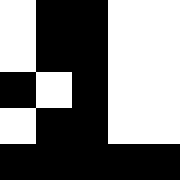[["white", "black", "black", "white", "white"], ["white", "black", "black", "white", "white"], ["black", "white", "black", "white", "white"], ["white", "black", "black", "white", "white"], ["black", "black", "black", "black", "black"]]